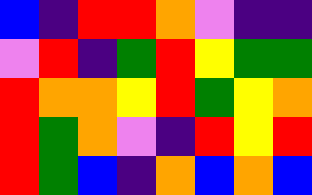[["blue", "indigo", "red", "red", "orange", "violet", "indigo", "indigo"], ["violet", "red", "indigo", "green", "red", "yellow", "green", "green"], ["red", "orange", "orange", "yellow", "red", "green", "yellow", "orange"], ["red", "green", "orange", "violet", "indigo", "red", "yellow", "red"], ["red", "green", "blue", "indigo", "orange", "blue", "orange", "blue"]]